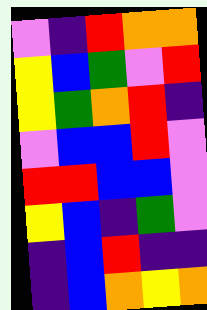[["violet", "indigo", "red", "orange", "orange"], ["yellow", "blue", "green", "violet", "red"], ["yellow", "green", "orange", "red", "indigo"], ["violet", "blue", "blue", "red", "violet"], ["red", "red", "blue", "blue", "violet"], ["yellow", "blue", "indigo", "green", "violet"], ["indigo", "blue", "red", "indigo", "indigo"], ["indigo", "blue", "orange", "yellow", "orange"]]